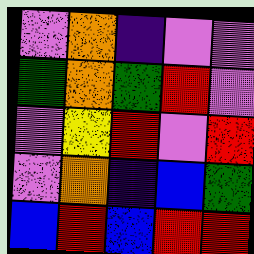[["violet", "orange", "indigo", "violet", "violet"], ["green", "orange", "green", "red", "violet"], ["violet", "yellow", "red", "violet", "red"], ["violet", "orange", "indigo", "blue", "green"], ["blue", "red", "blue", "red", "red"]]